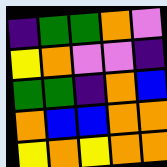[["indigo", "green", "green", "orange", "violet"], ["yellow", "orange", "violet", "violet", "indigo"], ["green", "green", "indigo", "orange", "blue"], ["orange", "blue", "blue", "orange", "orange"], ["yellow", "orange", "yellow", "orange", "orange"]]